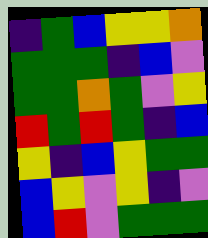[["indigo", "green", "blue", "yellow", "yellow", "orange"], ["green", "green", "green", "indigo", "blue", "violet"], ["green", "green", "orange", "green", "violet", "yellow"], ["red", "green", "red", "green", "indigo", "blue"], ["yellow", "indigo", "blue", "yellow", "green", "green"], ["blue", "yellow", "violet", "yellow", "indigo", "violet"], ["blue", "red", "violet", "green", "green", "green"]]